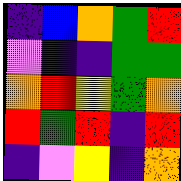[["indigo", "blue", "orange", "green", "red"], ["violet", "indigo", "indigo", "green", "green"], ["orange", "red", "yellow", "green", "orange"], ["red", "green", "red", "indigo", "red"], ["indigo", "violet", "yellow", "indigo", "orange"]]